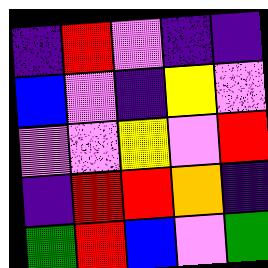[["indigo", "red", "violet", "indigo", "indigo"], ["blue", "violet", "indigo", "yellow", "violet"], ["violet", "violet", "yellow", "violet", "red"], ["indigo", "red", "red", "orange", "indigo"], ["green", "red", "blue", "violet", "green"]]